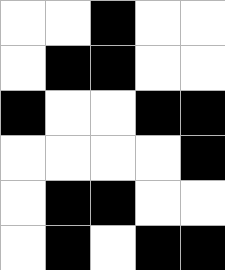[["white", "white", "black", "white", "white"], ["white", "black", "black", "white", "white"], ["black", "white", "white", "black", "black"], ["white", "white", "white", "white", "black"], ["white", "black", "black", "white", "white"], ["white", "black", "white", "black", "black"]]